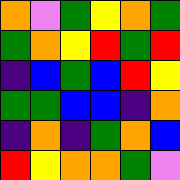[["orange", "violet", "green", "yellow", "orange", "green"], ["green", "orange", "yellow", "red", "green", "red"], ["indigo", "blue", "green", "blue", "red", "yellow"], ["green", "green", "blue", "blue", "indigo", "orange"], ["indigo", "orange", "indigo", "green", "orange", "blue"], ["red", "yellow", "orange", "orange", "green", "violet"]]